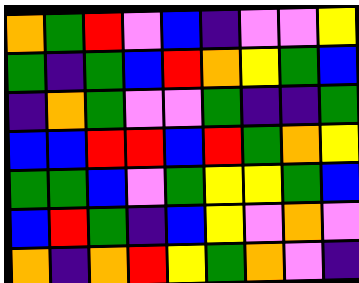[["orange", "green", "red", "violet", "blue", "indigo", "violet", "violet", "yellow"], ["green", "indigo", "green", "blue", "red", "orange", "yellow", "green", "blue"], ["indigo", "orange", "green", "violet", "violet", "green", "indigo", "indigo", "green"], ["blue", "blue", "red", "red", "blue", "red", "green", "orange", "yellow"], ["green", "green", "blue", "violet", "green", "yellow", "yellow", "green", "blue"], ["blue", "red", "green", "indigo", "blue", "yellow", "violet", "orange", "violet"], ["orange", "indigo", "orange", "red", "yellow", "green", "orange", "violet", "indigo"]]